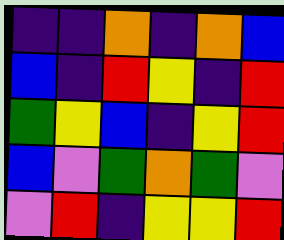[["indigo", "indigo", "orange", "indigo", "orange", "blue"], ["blue", "indigo", "red", "yellow", "indigo", "red"], ["green", "yellow", "blue", "indigo", "yellow", "red"], ["blue", "violet", "green", "orange", "green", "violet"], ["violet", "red", "indigo", "yellow", "yellow", "red"]]